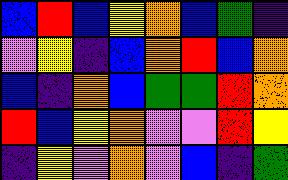[["blue", "red", "blue", "yellow", "orange", "blue", "green", "indigo"], ["violet", "yellow", "indigo", "blue", "orange", "red", "blue", "orange"], ["blue", "indigo", "orange", "blue", "green", "green", "red", "orange"], ["red", "blue", "yellow", "orange", "violet", "violet", "red", "yellow"], ["indigo", "yellow", "violet", "orange", "violet", "blue", "indigo", "green"]]